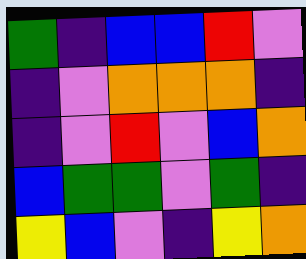[["green", "indigo", "blue", "blue", "red", "violet"], ["indigo", "violet", "orange", "orange", "orange", "indigo"], ["indigo", "violet", "red", "violet", "blue", "orange"], ["blue", "green", "green", "violet", "green", "indigo"], ["yellow", "blue", "violet", "indigo", "yellow", "orange"]]